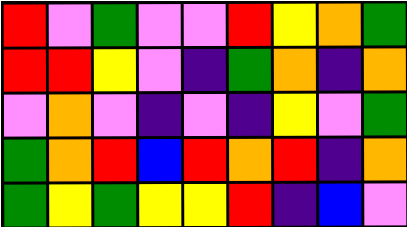[["red", "violet", "green", "violet", "violet", "red", "yellow", "orange", "green"], ["red", "red", "yellow", "violet", "indigo", "green", "orange", "indigo", "orange"], ["violet", "orange", "violet", "indigo", "violet", "indigo", "yellow", "violet", "green"], ["green", "orange", "red", "blue", "red", "orange", "red", "indigo", "orange"], ["green", "yellow", "green", "yellow", "yellow", "red", "indigo", "blue", "violet"]]